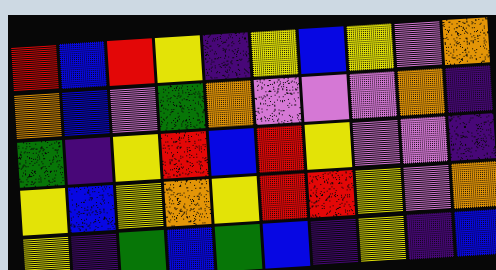[["red", "blue", "red", "yellow", "indigo", "yellow", "blue", "yellow", "violet", "orange"], ["orange", "blue", "violet", "green", "orange", "violet", "violet", "violet", "orange", "indigo"], ["green", "indigo", "yellow", "red", "blue", "red", "yellow", "violet", "violet", "indigo"], ["yellow", "blue", "yellow", "orange", "yellow", "red", "red", "yellow", "violet", "orange"], ["yellow", "indigo", "green", "blue", "green", "blue", "indigo", "yellow", "indigo", "blue"]]